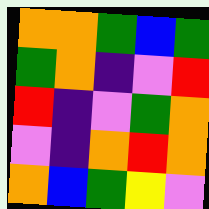[["orange", "orange", "green", "blue", "green"], ["green", "orange", "indigo", "violet", "red"], ["red", "indigo", "violet", "green", "orange"], ["violet", "indigo", "orange", "red", "orange"], ["orange", "blue", "green", "yellow", "violet"]]